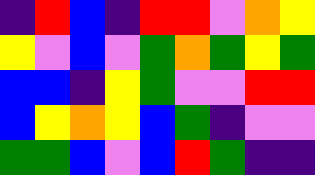[["indigo", "red", "blue", "indigo", "red", "red", "violet", "orange", "yellow"], ["yellow", "violet", "blue", "violet", "green", "orange", "green", "yellow", "green"], ["blue", "blue", "indigo", "yellow", "green", "violet", "violet", "red", "red"], ["blue", "yellow", "orange", "yellow", "blue", "green", "indigo", "violet", "violet"], ["green", "green", "blue", "violet", "blue", "red", "green", "indigo", "indigo"]]